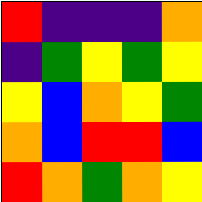[["red", "indigo", "indigo", "indigo", "orange"], ["indigo", "green", "yellow", "green", "yellow"], ["yellow", "blue", "orange", "yellow", "green"], ["orange", "blue", "red", "red", "blue"], ["red", "orange", "green", "orange", "yellow"]]